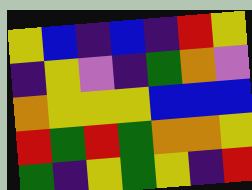[["yellow", "blue", "indigo", "blue", "indigo", "red", "yellow"], ["indigo", "yellow", "violet", "indigo", "green", "orange", "violet"], ["orange", "yellow", "yellow", "yellow", "blue", "blue", "blue"], ["red", "green", "red", "green", "orange", "orange", "yellow"], ["green", "indigo", "yellow", "green", "yellow", "indigo", "red"]]